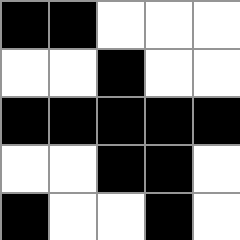[["black", "black", "white", "white", "white"], ["white", "white", "black", "white", "white"], ["black", "black", "black", "black", "black"], ["white", "white", "black", "black", "white"], ["black", "white", "white", "black", "white"]]